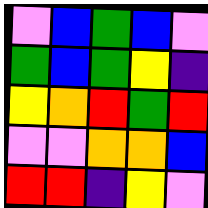[["violet", "blue", "green", "blue", "violet"], ["green", "blue", "green", "yellow", "indigo"], ["yellow", "orange", "red", "green", "red"], ["violet", "violet", "orange", "orange", "blue"], ["red", "red", "indigo", "yellow", "violet"]]